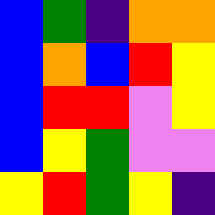[["blue", "green", "indigo", "orange", "orange"], ["blue", "orange", "blue", "red", "yellow"], ["blue", "red", "red", "violet", "yellow"], ["blue", "yellow", "green", "violet", "violet"], ["yellow", "red", "green", "yellow", "indigo"]]